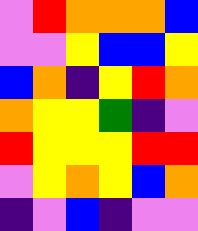[["violet", "red", "orange", "orange", "orange", "blue"], ["violet", "violet", "yellow", "blue", "blue", "yellow"], ["blue", "orange", "indigo", "yellow", "red", "orange"], ["orange", "yellow", "yellow", "green", "indigo", "violet"], ["red", "yellow", "yellow", "yellow", "red", "red"], ["violet", "yellow", "orange", "yellow", "blue", "orange"], ["indigo", "violet", "blue", "indigo", "violet", "violet"]]